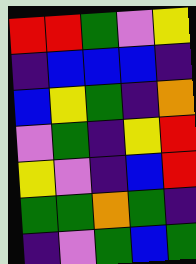[["red", "red", "green", "violet", "yellow"], ["indigo", "blue", "blue", "blue", "indigo"], ["blue", "yellow", "green", "indigo", "orange"], ["violet", "green", "indigo", "yellow", "red"], ["yellow", "violet", "indigo", "blue", "red"], ["green", "green", "orange", "green", "indigo"], ["indigo", "violet", "green", "blue", "green"]]